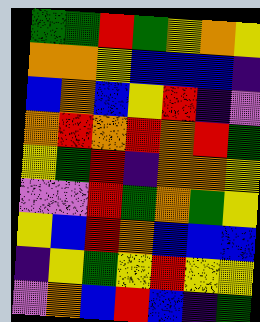[["green", "green", "red", "green", "yellow", "orange", "yellow"], ["orange", "orange", "yellow", "blue", "blue", "blue", "indigo"], ["blue", "orange", "blue", "yellow", "red", "indigo", "violet"], ["orange", "red", "orange", "red", "orange", "red", "green"], ["yellow", "green", "red", "indigo", "orange", "orange", "yellow"], ["violet", "violet", "red", "green", "orange", "green", "yellow"], ["yellow", "blue", "red", "orange", "blue", "blue", "blue"], ["indigo", "yellow", "green", "yellow", "red", "yellow", "yellow"], ["violet", "orange", "blue", "red", "blue", "indigo", "green"]]